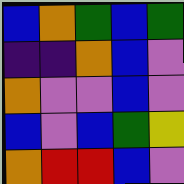[["blue", "orange", "green", "blue", "green"], ["indigo", "indigo", "orange", "blue", "violet"], ["orange", "violet", "violet", "blue", "violet"], ["blue", "violet", "blue", "green", "yellow"], ["orange", "red", "red", "blue", "violet"]]